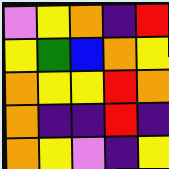[["violet", "yellow", "orange", "indigo", "red"], ["yellow", "green", "blue", "orange", "yellow"], ["orange", "yellow", "yellow", "red", "orange"], ["orange", "indigo", "indigo", "red", "indigo"], ["orange", "yellow", "violet", "indigo", "yellow"]]